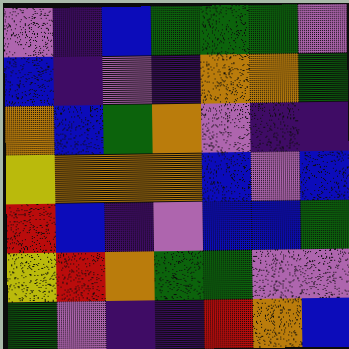[["violet", "indigo", "blue", "green", "green", "green", "violet"], ["blue", "indigo", "violet", "indigo", "orange", "orange", "green"], ["orange", "blue", "green", "orange", "violet", "indigo", "indigo"], ["yellow", "orange", "orange", "orange", "blue", "violet", "blue"], ["red", "blue", "indigo", "violet", "blue", "blue", "green"], ["yellow", "red", "orange", "green", "green", "violet", "violet"], ["green", "violet", "indigo", "indigo", "red", "orange", "blue"]]